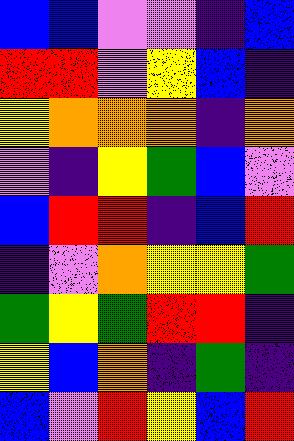[["blue", "blue", "violet", "violet", "indigo", "blue"], ["red", "red", "violet", "yellow", "blue", "indigo"], ["yellow", "orange", "orange", "orange", "indigo", "orange"], ["violet", "indigo", "yellow", "green", "blue", "violet"], ["blue", "red", "red", "indigo", "blue", "red"], ["indigo", "violet", "orange", "yellow", "yellow", "green"], ["green", "yellow", "green", "red", "red", "indigo"], ["yellow", "blue", "orange", "indigo", "green", "indigo"], ["blue", "violet", "red", "yellow", "blue", "red"]]